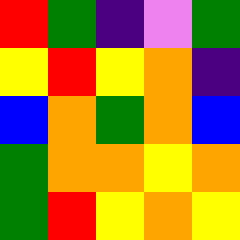[["red", "green", "indigo", "violet", "green"], ["yellow", "red", "yellow", "orange", "indigo"], ["blue", "orange", "green", "orange", "blue"], ["green", "orange", "orange", "yellow", "orange"], ["green", "red", "yellow", "orange", "yellow"]]